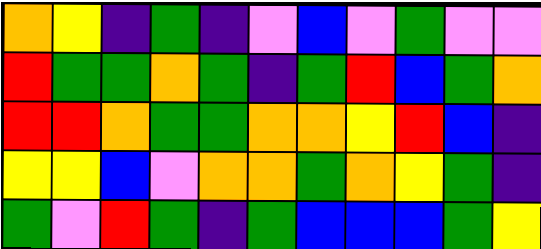[["orange", "yellow", "indigo", "green", "indigo", "violet", "blue", "violet", "green", "violet", "violet"], ["red", "green", "green", "orange", "green", "indigo", "green", "red", "blue", "green", "orange"], ["red", "red", "orange", "green", "green", "orange", "orange", "yellow", "red", "blue", "indigo"], ["yellow", "yellow", "blue", "violet", "orange", "orange", "green", "orange", "yellow", "green", "indigo"], ["green", "violet", "red", "green", "indigo", "green", "blue", "blue", "blue", "green", "yellow"]]